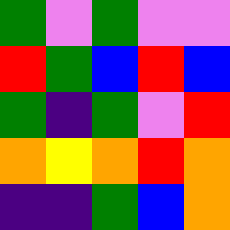[["green", "violet", "green", "violet", "violet"], ["red", "green", "blue", "red", "blue"], ["green", "indigo", "green", "violet", "red"], ["orange", "yellow", "orange", "red", "orange"], ["indigo", "indigo", "green", "blue", "orange"]]